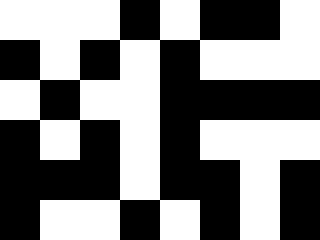[["white", "white", "white", "black", "white", "black", "black", "white"], ["black", "white", "black", "white", "black", "white", "white", "white"], ["white", "black", "white", "white", "black", "black", "black", "black"], ["black", "white", "black", "white", "black", "white", "white", "white"], ["black", "black", "black", "white", "black", "black", "white", "black"], ["black", "white", "white", "black", "white", "black", "white", "black"]]